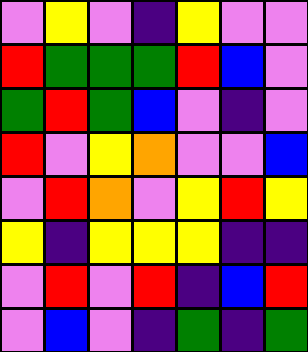[["violet", "yellow", "violet", "indigo", "yellow", "violet", "violet"], ["red", "green", "green", "green", "red", "blue", "violet"], ["green", "red", "green", "blue", "violet", "indigo", "violet"], ["red", "violet", "yellow", "orange", "violet", "violet", "blue"], ["violet", "red", "orange", "violet", "yellow", "red", "yellow"], ["yellow", "indigo", "yellow", "yellow", "yellow", "indigo", "indigo"], ["violet", "red", "violet", "red", "indigo", "blue", "red"], ["violet", "blue", "violet", "indigo", "green", "indigo", "green"]]